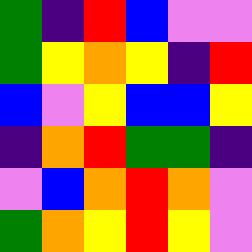[["green", "indigo", "red", "blue", "violet", "violet"], ["green", "yellow", "orange", "yellow", "indigo", "red"], ["blue", "violet", "yellow", "blue", "blue", "yellow"], ["indigo", "orange", "red", "green", "green", "indigo"], ["violet", "blue", "orange", "red", "orange", "violet"], ["green", "orange", "yellow", "red", "yellow", "violet"]]